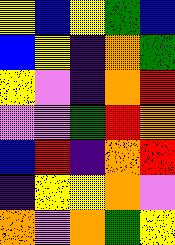[["yellow", "blue", "yellow", "green", "blue"], ["blue", "yellow", "indigo", "orange", "green"], ["yellow", "violet", "indigo", "orange", "red"], ["violet", "violet", "green", "red", "orange"], ["blue", "red", "indigo", "orange", "red"], ["indigo", "yellow", "yellow", "orange", "violet"], ["orange", "violet", "orange", "green", "yellow"]]